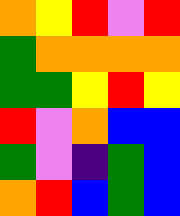[["orange", "yellow", "red", "violet", "red"], ["green", "orange", "orange", "orange", "orange"], ["green", "green", "yellow", "red", "yellow"], ["red", "violet", "orange", "blue", "blue"], ["green", "violet", "indigo", "green", "blue"], ["orange", "red", "blue", "green", "blue"]]